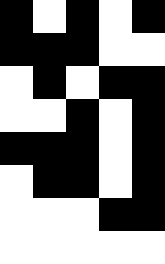[["black", "white", "black", "white", "black"], ["black", "black", "black", "white", "white"], ["white", "black", "white", "black", "black"], ["white", "white", "black", "white", "black"], ["black", "black", "black", "white", "black"], ["white", "black", "black", "white", "black"], ["white", "white", "white", "black", "black"], ["white", "white", "white", "white", "white"]]